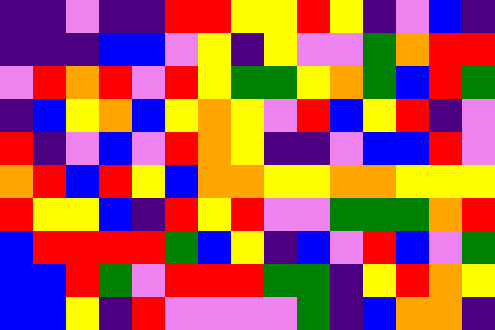[["indigo", "indigo", "violet", "indigo", "indigo", "red", "red", "yellow", "yellow", "red", "yellow", "indigo", "violet", "blue", "indigo"], ["indigo", "indigo", "indigo", "blue", "blue", "violet", "yellow", "indigo", "yellow", "violet", "violet", "green", "orange", "red", "red"], ["violet", "red", "orange", "red", "violet", "red", "yellow", "green", "green", "yellow", "orange", "green", "blue", "red", "green"], ["indigo", "blue", "yellow", "orange", "blue", "yellow", "orange", "yellow", "violet", "red", "blue", "yellow", "red", "indigo", "violet"], ["red", "indigo", "violet", "blue", "violet", "red", "orange", "yellow", "indigo", "indigo", "violet", "blue", "blue", "red", "violet"], ["orange", "red", "blue", "red", "yellow", "blue", "orange", "orange", "yellow", "yellow", "orange", "orange", "yellow", "yellow", "yellow"], ["red", "yellow", "yellow", "blue", "indigo", "red", "yellow", "red", "violet", "violet", "green", "green", "green", "orange", "red"], ["blue", "red", "red", "red", "red", "green", "blue", "yellow", "indigo", "blue", "violet", "red", "blue", "violet", "green"], ["blue", "blue", "red", "green", "violet", "red", "red", "red", "green", "green", "indigo", "yellow", "red", "orange", "yellow"], ["blue", "blue", "yellow", "indigo", "red", "violet", "violet", "violet", "violet", "green", "indigo", "blue", "orange", "orange", "indigo"]]